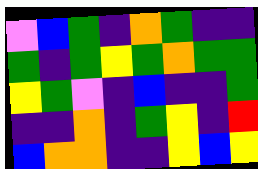[["violet", "blue", "green", "indigo", "orange", "green", "indigo", "indigo"], ["green", "indigo", "green", "yellow", "green", "orange", "green", "green"], ["yellow", "green", "violet", "indigo", "blue", "indigo", "indigo", "green"], ["indigo", "indigo", "orange", "indigo", "green", "yellow", "indigo", "red"], ["blue", "orange", "orange", "indigo", "indigo", "yellow", "blue", "yellow"]]